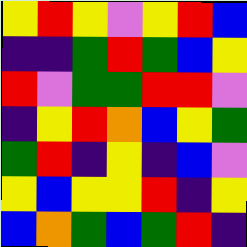[["yellow", "red", "yellow", "violet", "yellow", "red", "blue"], ["indigo", "indigo", "green", "red", "green", "blue", "yellow"], ["red", "violet", "green", "green", "red", "red", "violet"], ["indigo", "yellow", "red", "orange", "blue", "yellow", "green"], ["green", "red", "indigo", "yellow", "indigo", "blue", "violet"], ["yellow", "blue", "yellow", "yellow", "red", "indigo", "yellow"], ["blue", "orange", "green", "blue", "green", "red", "indigo"]]